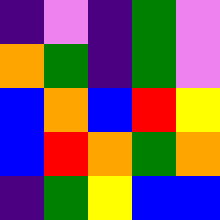[["indigo", "violet", "indigo", "green", "violet"], ["orange", "green", "indigo", "green", "violet"], ["blue", "orange", "blue", "red", "yellow"], ["blue", "red", "orange", "green", "orange"], ["indigo", "green", "yellow", "blue", "blue"]]